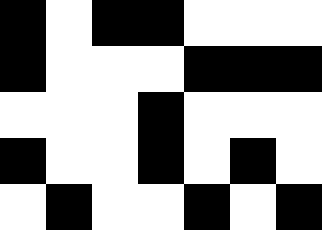[["black", "white", "black", "black", "white", "white", "white"], ["black", "white", "white", "white", "black", "black", "black"], ["white", "white", "white", "black", "white", "white", "white"], ["black", "white", "white", "black", "white", "black", "white"], ["white", "black", "white", "white", "black", "white", "black"]]